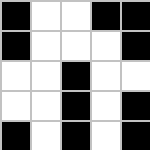[["black", "white", "white", "black", "black"], ["black", "white", "white", "white", "black"], ["white", "white", "black", "white", "white"], ["white", "white", "black", "white", "black"], ["black", "white", "black", "white", "black"]]